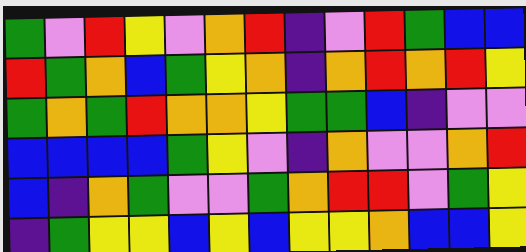[["green", "violet", "red", "yellow", "violet", "orange", "red", "indigo", "violet", "red", "green", "blue", "blue"], ["red", "green", "orange", "blue", "green", "yellow", "orange", "indigo", "orange", "red", "orange", "red", "yellow"], ["green", "orange", "green", "red", "orange", "orange", "yellow", "green", "green", "blue", "indigo", "violet", "violet"], ["blue", "blue", "blue", "blue", "green", "yellow", "violet", "indigo", "orange", "violet", "violet", "orange", "red"], ["blue", "indigo", "orange", "green", "violet", "violet", "green", "orange", "red", "red", "violet", "green", "yellow"], ["indigo", "green", "yellow", "yellow", "blue", "yellow", "blue", "yellow", "yellow", "orange", "blue", "blue", "yellow"]]